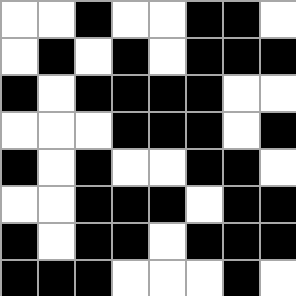[["white", "white", "black", "white", "white", "black", "black", "white"], ["white", "black", "white", "black", "white", "black", "black", "black"], ["black", "white", "black", "black", "black", "black", "white", "white"], ["white", "white", "white", "black", "black", "black", "white", "black"], ["black", "white", "black", "white", "white", "black", "black", "white"], ["white", "white", "black", "black", "black", "white", "black", "black"], ["black", "white", "black", "black", "white", "black", "black", "black"], ["black", "black", "black", "white", "white", "white", "black", "white"]]